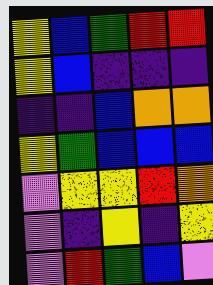[["yellow", "blue", "green", "red", "red"], ["yellow", "blue", "indigo", "indigo", "indigo"], ["indigo", "indigo", "blue", "orange", "orange"], ["yellow", "green", "blue", "blue", "blue"], ["violet", "yellow", "yellow", "red", "orange"], ["violet", "indigo", "yellow", "indigo", "yellow"], ["violet", "red", "green", "blue", "violet"]]